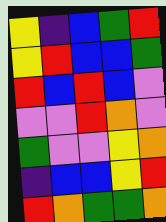[["yellow", "indigo", "blue", "green", "red"], ["yellow", "red", "blue", "blue", "green"], ["red", "blue", "red", "blue", "violet"], ["violet", "violet", "red", "orange", "violet"], ["green", "violet", "violet", "yellow", "orange"], ["indigo", "blue", "blue", "yellow", "red"], ["red", "orange", "green", "green", "orange"]]